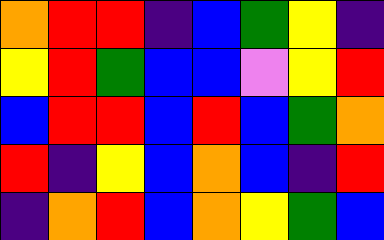[["orange", "red", "red", "indigo", "blue", "green", "yellow", "indigo"], ["yellow", "red", "green", "blue", "blue", "violet", "yellow", "red"], ["blue", "red", "red", "blue", "red", "blue", "green", "orange"], ["red", "indigo", "yellow", "blue", "orange", "blue", "indigo", "red"], ["indigo", "orange", "red", "blue", "orange", "yellow", "green", "blue"]]